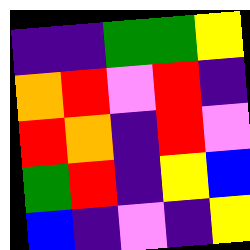[["indigo", "indigo", "green", "green", "yellow"], ["orange", "red", "violet", "red", "indigo"], ["red", "orange", "indigo", "red", "violet"], ["green", "red", "indigo", "yellow", "blue"], ["blue", "indigo", "violet", "indigo", "yellow"]]